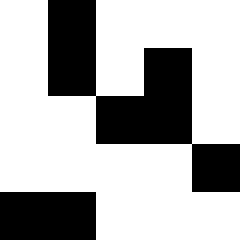[["white", "black", "white", "white", "white"], ["white", "black", "white", "black", "white"], ["white", "white", "black", "black", "white"], ["white", "white", "white", "white", "black"], ["black", "black", "white", "white", "white"]]